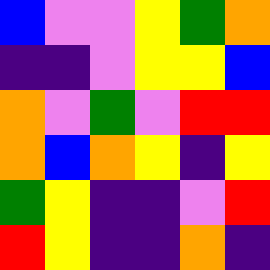[["blue", "violet", "violet", "yellow", "green", "orange"], ["indigo", "indigo", "violet", "yellow", "yellow", "blue"], ["orange", "violet", "green", "violet", "red", "red"], ["orange", "blue", "orange", "yellow", "indigo", "yellow"], ["green", "yellow", "indigo", "indigo", "violet", "red"], ["red", "yellow", "indigo", "indigo", "orange", "indigo"]]